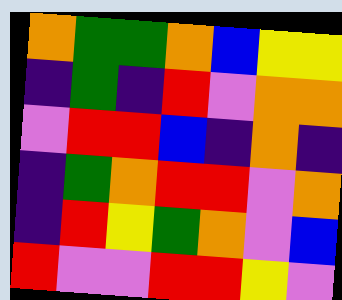[["orange", "green", "green", "orange", "blue", "yellow", "yellow"], ["indigo", "green", "indigo", "red", "violet", "orange", "orange"], ["violet", "red", "red", "blue", "indigo", "orange", "indigo"], ["indigo", "green", "orange", "red", "red", "violet", "orange"], ["indigo", "red", "yellow", "green", "orange", "violet", "blue"], ["red", "violet", "violet", "red", "red", "yellow", "violet"]]